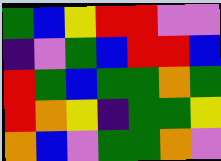[["green", "blue", "yellow", "red", "red", "violet", "violet"], ["indigo", "violet", "green", "blue", "red", "red", "blue"], ["red", "green", "blue", "green", "green", "orange", "green"], ["red", "orange", "yellow", "indigo", "green", "green", "yellow"], ["orange", "blue", "violet", "green", "green", "orange", "violet"]]